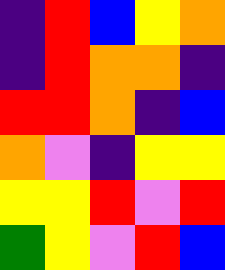[["indigo", "red", "blue", "yellow", "orange"], ["indigo", "red", "orange", "orange", "indigo"], ["red", "red", "orange", "indigo", "blue"], ["orange", "violet", "indigo", "yellow", "yellow"], ["yellow", "yellow", "red", "violet", "red"], ["green", "yellow", "violet", "red", "blue"]]